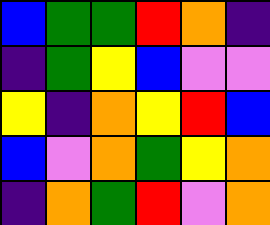[["blue", "green", "green", "red", "orange", "indigo"], ["indigo", "green", "yellow", "blue", "violet", "violet"], ["yellow", "indigo", "orange", "yellow", "red", "blue"], ["blue", "violet", "orange", "green", "yellow", "orange"], ["indigo", "orange", "green", "red", "violet", "orange"]]